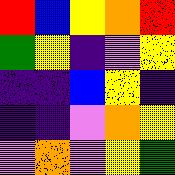[["red", "blue", "yellow", "orange", "red"], ["green", "yellow", "indigo", "violet", "yellow"], ["indigo", "indigo", "blue", "yellow", "indigo"], ["indigo", "indigo", "violet", "orange", "yellow"], ["violet", "orange", "violet", "yellow", "green"]]